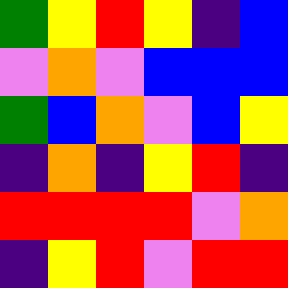[["green", "yellow", "red", "yellow", "indigo", "blue"], ["violet", "orange", "violet", "blue", "blue", "blue"], ["green", "blue", "orange", "violet", "blue", "yellow"], ["indigo", "orange", "indigo", "yellow", "red", "indigo"], ["red", "red", "red", "red", "violet", "orange"], ["indigo", "yellow", "red", "violet", "red", "red"]]